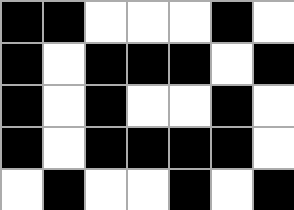[["black", "black", "white", "white", "white", "black", "white"], ["black", "white", "black", "black", "black", "white", "black"], ["black", "white", "black", "white", "white", "black", "white"], ["black", "white", "black", "black", "black", "black", "white"], ["white", "black", "white", "white", "black", "white", "black"]]